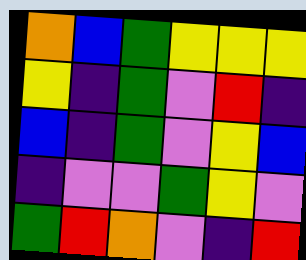[["orange", "blue", "green", "yellow", "yellow", "yellow"], ["yellow", "indigo", "green", "violet", "red", "indigo"], ["blue", "indigo", "green", "violet", "yellow", "blue"], ["indigo", "violet", "violet", "green", "yellow", "violet"], ["green", "red", "orange", "violet", "indigo", "red"]]